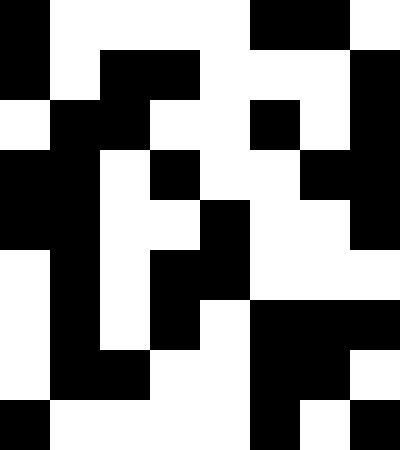[["black", "white", "white", "white", "white", "black", "black", "white"], ["black", "white", "black", "black", "white", "white", "white", "black"], ["white", "black", "black", "white", "white", "black", "white", "black"], ["black", "black", "white", "black", "white", "white", "black", "black"], ["black", "black", "white", "white", "black", "white", "white", "black"], ["white", "black", "white", "black", "black", "white", "white", "white"], ["white", "black", "white", "black", "white", "black", "black", "black"], ["white", "black", "black", "white", "white", "black", "black", "white"], ["black", "white", "white", "white", "white", "black", "white", "black"]]